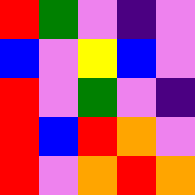[["red", "green", "violet", "indigo", "violet"], ["blue", "violet", "yellow", "blue", "violet"], ["red", "violet", "green", "violet", "indigo"], ["red", "blue", "red", "orange", "violet"], ["red", "violet", "orange", "red", "orange"]]